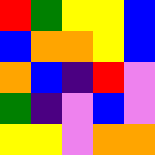[["red", "green", "yellow", "yellow", "blue"], ["blue", "orange", "orange", "yellow", "blue"], ["orange", "blue", "indigo", "red", "violet"], ["green", "indigo", "violet", "blue", "violet"], ["yellow", "yellow", "violet", "orange", "orange"]]